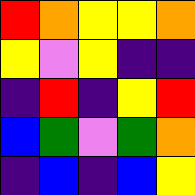[["red", "orange", "yellow", "yellow", "orange"], ["yellow", "violet", "yellow", "indigo", "indigo"], ["indigo", "red", "indigo", "yellow", "red"], ["blue", "green", "violet", "green", "orange"], ["indigo", "blue", "indigo", "blue", "yellow"]]